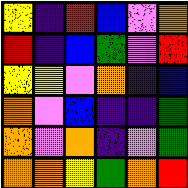[["yellow", "indigo", "red", "blue", "violet", "orange"], ["red", "indigo", "blue", "green", "violet", "red"], ["yellow", "yellow", "violet", "orange", "indigo", "blue"], ["orange", "violet", "blue", "indigo", "indigo", "green"], ["orange", "violet", "orange", "indigo", "violet", "green"], ["orange", "orange", "yellow", "green", "orange", "red"]]